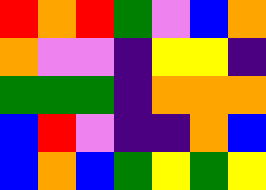[["red", "orange", "red", "green", "violet", "blue", "orange"], ["orange", "violet", "violet", "indigo", "yellow", "yellow", "indigo"], ["green", "green", "green", "indigo", "orange", "orange", "orange"], ["blue", "red", "violet", "indigo", "indigo", "orange", "blue"], ["blue", "orange", "blue", "green", "yellow", "green", "yellow"]]